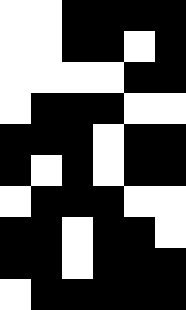[["white", "white", "black", "black", "black", "black"], ["white", "white", "black", "black", "white", "black"], ["white", "white", "white", "white", "black", "black"], ["white", "black", "black", "black", "white", "white"], ["black", "black", "black", "white", "black", "black"], ["black", "white", "black", "white", "black", "black"], ["white", "black", "black", "black", "white", "white"], ["black", "black", "white", "black", "black", "white"], ["black", "black", "white", "black", "black", "black"], ["white", "black", "black", "black", "black", "black"]]